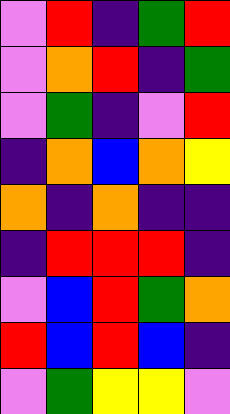[["violet", "red", "indigo", "green", "red"], ["violet", "orange", "red", "indigo", "green"], ["violet", "green", "indigo", "violet", "red"], ["indigo", "orange", "blue", "orange", "yellow"], ["orange", "indigo", "orange", "indigo", "indigo"], ["indigo", "red", "red", "red", "indigo"], ["violet", "blue", "red", "green", "orange"], ["red", "blue", "red", "blue", "indigo"], ["violet", "green", "yellow", "yellow", "violet"]]